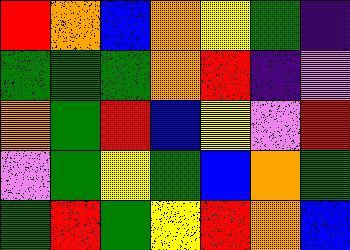[["red", "orange", "blue", "orange", "yellow", "green", "indigo"], ["green", "green", "green", "orange", "red", "indigo", "violet"], ["orange", "green", "red", "blue", "yellow", "violet", "red"], ["violet", "green", "yellow", "green", "blue", "orange", "green"], ["green", "red", "green", "yellow", "red", "orange", "blue"]]